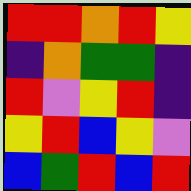[["red", "red", "orange", "red", "yellow"], ["indigo", "orange", "green", "green", "indigo"], ["red", "violet", "yellow", "red", "indigo"], ["yellow", "red", "blue", "yellow", "violet"], ["blue", "green", "red", "blue", "red"]]